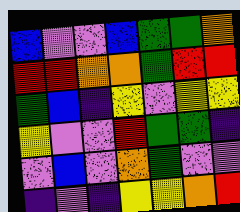[["blue", "violet", "violet", "blue", "green", "green", "orange"], ["red", "red", "orange", "orange", "green", "red", "red"], ["green", "blue", "indigo", "yellow", "violet", "yellow", "yellow"], ["yellow", "violet", "violet", "red", "green", "green", "indigo"], ["violet", "blue", "violet", "orange", "green", "violet", "violet"], ["indigo", "violet", "indigo", "yellow", "yellow", "orange", "red"]]